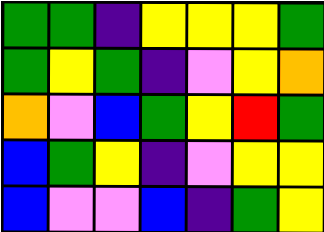[["green", "green", "indigo", "yellow", "yellow", "yellow", "green"], ["green", "yellow", "green", "indigo", "violet", "yellow", "orange"], ["orange", "violet", "blue", "green", "yellow", "red", "green"], ["blue", "green", "yellow", "indigo", "violet", "yellow", "yellow"], ["blue", "violet", "violet", "blue", "indigo", "green", "yellow"]]